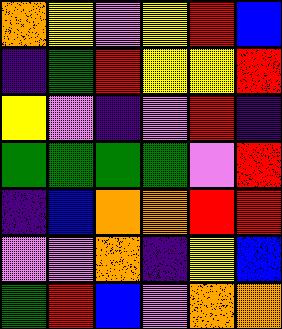[["orange", "yellow", "violet", "yellow", "red", "blue"], ["indigo", "green", "red", "yellow", "yellow", "red"], ["yellow", "violet", "indigo", "violet", "red", "indigo"], ["green", "green", "green", "green", "violet", "red"], ["indigo", "blue", "orange", "orange", "red", "red"], ["violet", "violet", "orange", "indigo", "yellow", "blue"], ["green", "red", "blue", "violet", "orange", "orange"]]